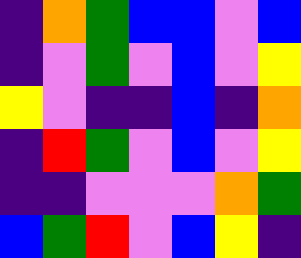[["indigo", "orange", "green", "blue", "blue", "violet", "blue"], ["indigo", "violet", "green", "violet", "blue", "violet", "yellow"], ["yellow", "violet", "indigo", "indigo", "blue", "indigo", "orange"], ["indigo", "red", "green", "violet", "blue", "violet", "yellow"], ["indigo", "indigo", "violet", "violet", "violet", "orange", "green"], ["blue", "green", "red", "violet", "blue", "yellow", "indigo"]]